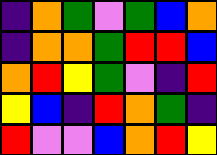[["indigo", "orange", "green", "violet", "green", "blue", "orange"], ["indigo", "orange", "orange", "green", "red", "red", "blue"], ["orange", "red", "yellow", "green", "violet", "indigo", "red"], ["yellow", "blue", "indigo", "red", "orange", "green", "indigo"], ["red", "violet", "violet", "blue", "orange", "red", "yellow"]]